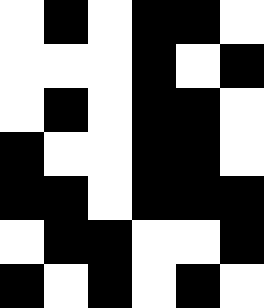[["white", "black", "white", "black", "black", "white"], ["white", "white", "white", "black", "white", "black"], ["white", "black", "white", "black", "black", "white"], ["black", "white", "white", "black", "black", "white"], ["black", "black", "white", "black", "black", "black"], ["white", "black", "black", "white", "white", "black"], ["black", "white", "black", "white", "black", "white"]]